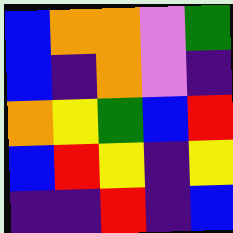[["blue", "orange", "orange", "violet", "green"], ["blue", "indigo", "orange", "violet", "indigo"], ["orange", "yellow", "green", "blue", "red"], ["blue", "red", "yellow", "indigo", "yellow"], ["indigo", "indigo", "red", "indigo", "blue"]]